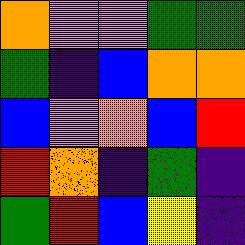[["orange", "violet", "violet", "green", "green"], ["green", "indigo", "blue", "orange", "orange"], ["blue", "violet", "orange", "blue", "red"], ["red", "orange", "indigo", "green", "indigo"], ["green", "red", "blue", "yellow", "indigo"]]